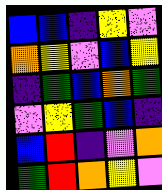[["blue", "blue", "indigo", "yellow", "violet"], ["orange", "yellow", "violet", "blue", "yellow"], ["indigo", "green", "blue", "orange", "green"], ["violet", "yellow", "green", "blue", "indigo"], ["blue", "red", "indigo", "violet", "orange"], ["green", "red", "orange", "yellow", "violet"]]